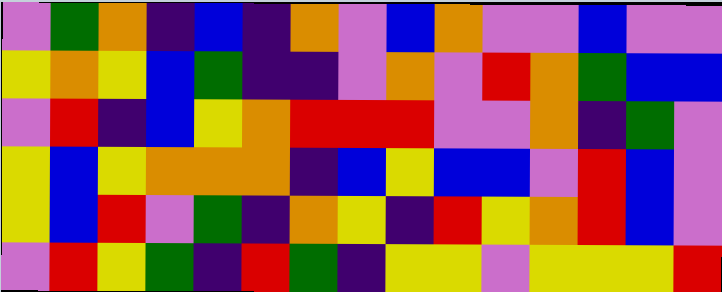[["violet", "green", "orange", "indigo", "blue", "indigo", "orange", "violet", "blue", "orange", "violet", "violet", "blue", "violet", "violet"], ["yellow", "orange", "yellow", "blue", "green", "indigo", "indigo", "violet", "orange", "violet", "red", "orange", "green", "blue", "blue"], ["violet", "red", "indigo", "blue", "yellow", "orange", "red", "red", "red", "violet", "violet", "orange", "indigo", "green", "violet"], ["yellow", "blue", "yellow", "orange", "orange", "orange", "indigo", "blue", "yellow", "blue", "blue", "violet", "red", "blue", "violet"], ["yellow", "blue", "red", "violet", "green", "indigo", "orange", "yellow", "indigo", "red", "yellow", "orange", "red", "blue", "violet"], ["violet", "red", "yellow", "green", "indigo", "red", "green", "indigo", "yellow", "yellow", "violet", "yellow", "yellow", "yellow", "red"]]